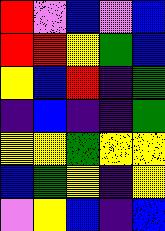[["red", "violet", "blue", "violet", "blue"], ["red", "red", "yellow", "green", "blue"], ["yellow", "blue", "red", "indigo", "green"], ["indigo", "blue", "indigo", "indigo", "green"], ["yellow", "yellow", "green", "yellow", "yellow"], ["blue", "green", "yellow", "indigo", "yellow"], ["violet", "yellow", "blue", "indigo", "blue"]]